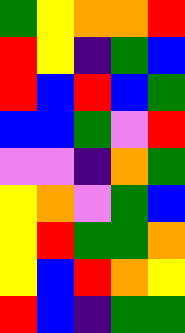[["green", "yellow", "orange", "orange", "red"], ["red", "yellow", "indigo", "green", "blue"], ["red", "blue", "red", "blue", "green"], ["blue", "blue", "green", "violet", "red"], ["violet", "violet", "indigo", "orange", "green"], ["yellow", "orange", "violet", "green", "blue"], ["yellow", "red", "green", "green", "orange"], ["yellow", "blue", "red", "orange", "yellow"], ["red", "blue", "indigo", "green", "green"]]